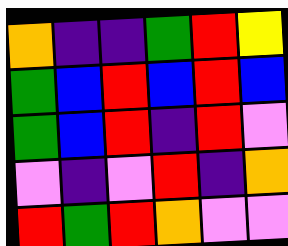[["orange", "indigo", "indigo", "green", "red", "yellow"], ["green", "blue", "red", "blue", "red", "blue"], ["green", "blue", "red", "indigo", "red", "violet"], ["violet", "indigo", "violet", "red", "indigo", "orange"], ["red", "green", "red", "orange", "violet", "violet"]]